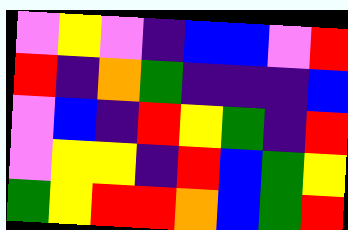[["violet", "yellow", "violet", "indigo", "blue", "blue", "violet", "red"], ["red", "indigo", "orange", "green", "indigo", "indigo", "indigo", "blue"], ["violet", "blue", "indigo", "red", "yellow", "green", "indigo", "red"], ["violet", "yellow", "yellow", "indigo", "red", "blue", "green", "yellow"], ["green", "yellow", "red", "red", "orange", "blue", "green", "red"]]